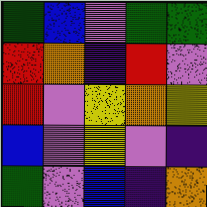[["green", "blue", "violet", "green", "green"], ["red", "orange", "indigo", "red", "violet"], ["red", "violet", "yellow", "orange", "yellow"], ["blue", "violet", "yellow", "violet", "indigo"], ["green", "violet", "blue", "indigo", "orange"]]